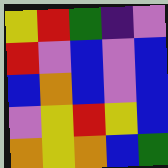[["yellow", "red", "green", "indigo", "violet"], ["red", "violet", "blue", "violet", "blue"], ["blue", "orange", "blue", "violet", "blue"], ["violet", "yellow", "red", "yellow", "blue"], ["orange", "yellow", "orange", "blue", "green"]]